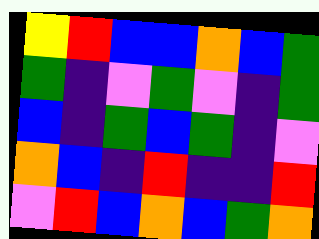[["yellow", "red", "blue", "blue", "orange", "blue", "green"], ["green", "indigo", "violet", "green", "violet", "indigo", "green"], ["blue", "indigo", "green", "blue", "green", "indigo", "violet"], ["orange", "blue", "indigo", "red", "indigo", "indigo", "red"], ["violet", "red", "blue", "orange", "blue", "green", "orange"]]